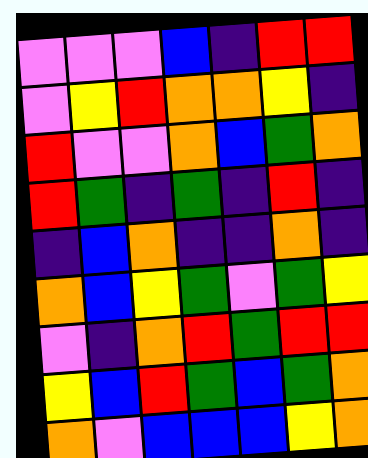[["violet", "violet", "violet", "blue", "indigo", "red", "red"], ["violet", "yellow", "red", "orange", "orange", "yellow", "indigo"], ["red", "violet", "violet", "orange", "blue", "green", "orange"], ["red", "green", "indigo", "green", "indigo", "red", "indigo"], ["indigo", "blue", "orange", "indigo", "indigo", "orange", "indigo"], ["orange", "blue", "yellow", "green", "violet", "green", "yellow"], ["violet", "indigo", "orange", "red", "green", "red", "red"], ["yellow", "blue", "red", "green", "blue", "green", "orange"], ["orange", "violet", "blue", "blue", "blue", "yellow", "orange"]]